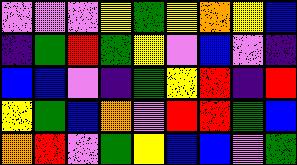[["violet", "violet", "violet", "yellow", "green", "yellow", "orange", "yellow", "blue"], ["indigo", "green", "red", "green", "yellow", "violet", "blue", "violet", "indigo"], ["blue", "blue", "violet", "indigo", "green", "yellow", "red", "indigo", "red"], ["yellow", "green", "blue", "orange", "violet", "red", "red", "green", "blue"], ["orange", "red", "violet", "green", "yellow", "blue", "blue", "violet", "green"]]